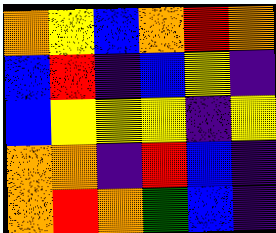[["orange", "yellow", "blue", "orange", "red", "orange"], ["blue", "red", "indigo", "blue", "yellow", "indigo"], ["blue", "yellow", "yellow", "yellow", "indigo", "yellow"], ["orange", "orange", "indigo", "red", "blue", "indigo"], ["orange", "red", "orange", "green", "blue", "indigo"]]